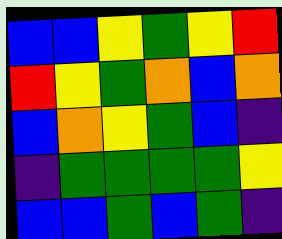[["blue", "blue", "yellow", "green", "yellow", "red"], ["red", "yellow", "green", "orange", "blue", "orange"], ["blue", "orange", "yellow", "green", "blue", "indigo"], ["indigo", "green", "green", "green", "green", "yellow"], ["blue", "blue", "green", "blue", "green", "indigo"]]